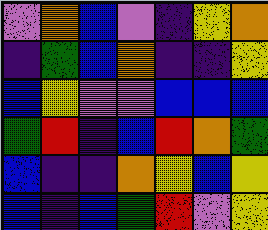[["violet", "orange", "blue", "violet", "indigo", "yellow", "orange"], ["indigo", "green", "blue", "orange", "indigo", "indigo", "yellow"], ["blue", "yellow", "violet", "violet", "blue", "blue", "blue"], ["green", "red", "indigo", "blue", "red", "orange", "green"], ["blue", "indigo", "indigo", "orange", "yellow", "blue", "yellow"], ["blue", "indigo", "blue", "green", "red", "violet", "yellow"]]